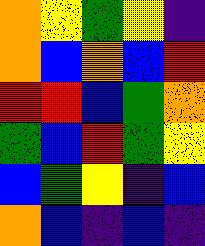[["orange", "yellow", "green", "yellow", "indigo"], ["orange", "blue", "orange", "blue", "red"], ["red", "red", "blue", "green", "orange"], ["green", "blue", "red", "green", "yellow"], ["blue", "green", "yellow", "indigo", "blue"], ["orange", "blue", "indigo", "blue", "indigo"]]